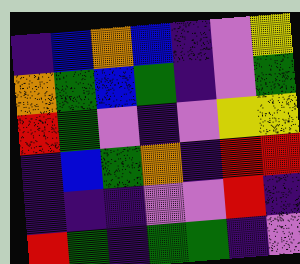[["indigo", "blue", "orange", "blue", "indigo", "violet", "yellow"], ["orange", "green", "blue", "green", "indigo", "violet", "green"], ["red", "green", "violet", "indigo", "violet", "yellow", "yellow"], ["indigo", "blue", "green", "orange", "indigo", "red", "red"], ["indigo", "indigo", "indigo", "violet", "violet", "red", "indigo"], ["red", "green", "indigo", "green", "green", "indigo", "violet"]]